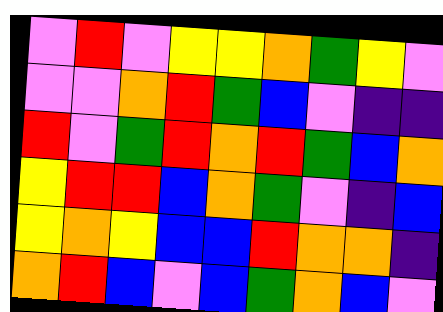[["violet", "red", "violet", "yellow", "yellow", "orange", "green", "yellow", "violet"], ["violet", "violet", "orange", "red", "green", "blue", "violet", "indigo", "indigo"], ["red", "violet", "green", "red", "orange", "red", "green", "blue", "orange"], ["yellow", "red", "red", "blue", "orange", "green", "violet", "indigo", "blue"], ["yellow", "orange", "yellow", "blue", "blue", "red", "orange", "orange", "indigo"], ["orange", "red", "blue", "violet", "blue", "green", "orange", "blue", "violet"]]